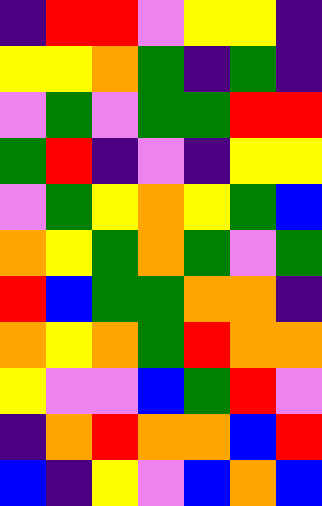[["indigo", "red", "red", "violet", "yellow", "yellow", "indigo"], ["yellow", "yellow", "orange", "green", "indigo", "green", "indigo"], ["violet", "green", "violet", "green", "green", "red", "red"], ["green", "red", "indigo", "violet", "indigo", "yellow", "yellow"], ["violet", "green", "yellow", "orange", "yellow", "green", "blue"], ["orange", "yellow", "green", "orange", "green", "violet", "green"], ["red", "blue", "green", "green", "orange", "orange", "indigo"], ["orange", "yellow", "orange", "green", "red", "orange", "orange"], ["yellow", "violet", "violet", "blue", "green", "red", "violet"], ["indigo", "orange", "red", "orange", "orange", "blue", "red"], ["blue", "indigo", "yellow", "violet", "blue", "orange", "blue"]]